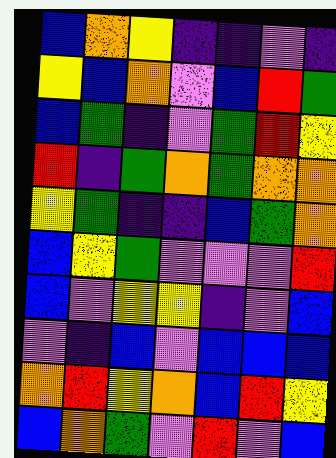[["blue", "orange", "yellow", "indigo", "indigo", "violet", "indigo"], ["yellow", "blue", "orange", "violet", "blue", "red", "green"], ["blue", "green", "indigo", "violet", "green", "red", "yellow"], ["red", "indigo", "green", "orange", "green", "orange", "orange"], ["yellow", "green", "indigo", "indigo", "blue", "green", "orange"], ["blue", "yellow", "green", "violet", "violet", "violet", "red"], ["blue", "violet", "yellow", "yellow", "indigo", "violet", "blue"], ["violet", "indigo", "blue", "violet", "blue", "blue", "blue"], ["orange", "red", "yellow", "orange", "blue", "red", "yellow"], ["blue", "orange", "green", "violet", "red", "violet", "blue"]]